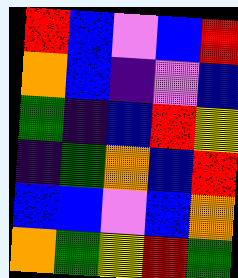[["red", "blue", "violet", "blue", "red"], ["orange", "blue", "indigo", "violet", "blue"], ["green", "indigo", "blue", "red", "yellow"], ["indigo", "green", "orange", "blue", "red"], ["blue", "blue", "violet", "blue", "orange"], ["orange", "green", "yellow", "red", "green"]]